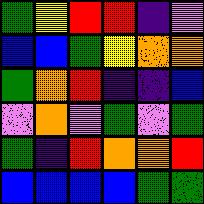[["green", "yellow", "red", "red", "indigo", "violet"], ["blue", "blue", "green", "yellow", "orange", "orange"], ["green", "orange", "red", "indigo", "indigo", "blue"], ["violet", "orange", "violet", "green", "violet", "green"], ["green", "indigo", "red", "orange", "orange", "red"], ["blue", "blue", "blue", "blue", "green", "green"]]